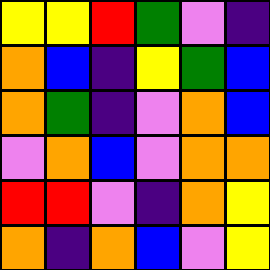[["yellow", "yellow", "red", "green", "violet", "indigo"], ["orange", "blue", "indigo", "yellow", "green", "blue"], ["orange", "green", "indigo", "violet", "orange", "blue"], ["violet", "orange", "blue", "violet", "orange", "orange"], ["red", "red", "violet", "indigo", "orange", "yellow"], ["orange", "indigo", "orange", "blue", "violet", "yellow"]]